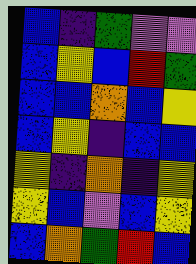[["blue", "indigo", "green", "violet", "violet"], ["blue", "yellow", "blue", "red", "green"], ["blue", "blue", "orange", "blue", "yellow"], ["blue", "yellow", "indigo", "blue", "blue"], ["yellow", "indigo", "orange", "indigo", "yellow"], ["yellow", "blue", "violet", "blue", "yellow"], ["blue", "orange", "green", "red", "blue"]]